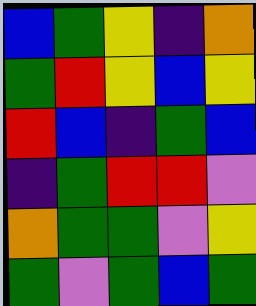[["blue", "green", "yellow", "indigo", "orange"], ["green", "red", "yellow", "blue", "yellow"], ["red", "blue", "indigo", "green", "blue"], ["indigo", "green", "red", "red", "violet"], ["orange", "green", "green", "violet", "yellow"], ["green", "violet", "green", "blue", "green"]]